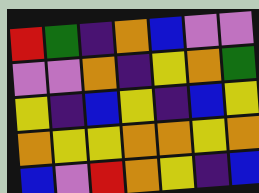[["red", "green", "indigo", "orange", "blue", "violet", "violet"], ["violet", "violet", "orange", "indigo", "yellow", "orange", "green"], ["yellow", "indigo", "blue", "yellow", "indigo", "blue", "yellow"], ["orange", "yellow", "yellow", "orange", "orange", "yellow", "orange"], ["blue", "violet", "red", "orange", "yellow", "indigo", "blue"]]